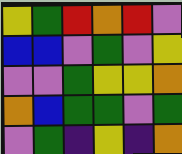[["yellow", "green", "red", "orange", "red", "violet"], ["blue", "blue", "violet", "green", "violet", "yellow"], ["violet", "violet", "green", "yellow", "yellow", "orange"], ["orange", "blue", "green", "green", "violet", "green"], ["violet", "green", "indigo", "yellow", "indigo", "orange"]]